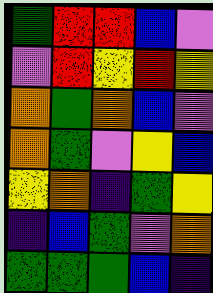[["green", "red", "red", "blue", "violet"], ["violet", "red", "yellow", "red", "yellow"], ["orange", "green", "orange", "blue", "violet"], ["orange", "green", "violet", "yellow", "blue"], ["yellow", "orange", "indigo", "green", "yellow"], ["indigo", "blue", "green", "violet", "orange"], ["green", "green", "green", "blue", "indigo"]]